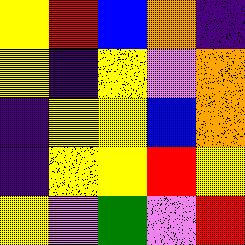[["yellow", "red", "blue", "orange", "indigo"], ["yellow", "indigo", "yellow", "violet", "orange"], ["indigo", "yellow", "yellow", "blue", "orange"], ["indigo", "yellow", "yellow", "red", "yellow"], ["yellow", "violet", "green", "violet", "red"]]